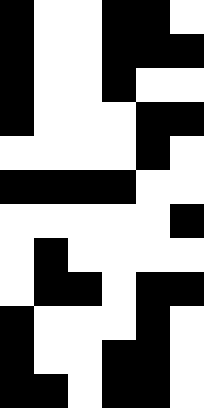[["black", "white", "white", "black", "black", "white"], ["black", "white", "white", "black", "black", "black"], ["black", "white", "white", "black", "white", "white"], ["black", "white", "white", "white", "black", "black"], ["white", "white", "white", "white", "black", "white"], ["black", "black", "black", "black", "white", "white"], ["white", "white", "white", "white", "white", "black"], ["white", "black", "white", "white", "white", "white"], ["white", "black", "black", "white", "black", "black"], ["black", "white", "white", "white", "black", "white"], ["black", "white", "white", "black", "black", "white"], ["black", "black", "white", "black", "black", "white"]]